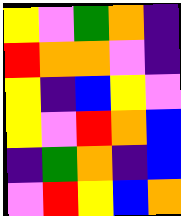[["yellow", "violet", "green", "orange", "indigo"], ["red", "orange", "orange", "violet", "indigo"], ["yellow", "indigo", "blue", "yellow", "violet"], ["yellow", "violet", "red", "orange", "blue"], ["indigo", "green", "orange", "indigo", "blue"], ["violet", "red", "yellow", "blue", "orange"]]